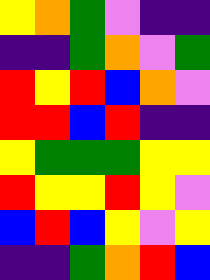[["yellow", "orange", "green", "violet", "indigo", "indigo"], ["indigo", "indigo", "green", "orange", "violet", "green"], ["red", "yellow", "red", "blue", "orange", "violet"], ["red", "red", "blue", "red", "indigo", "indigo"], ["yellow", "green", "green", "green", "yellow", "yellow"], ["red", "yellow", "yellow", "red", "yellow", "violet"], ["blue", "red", "blue", "yellow", "violet", "yellow"], ["indigo", "indigo", "green", "orange", "red", "blue"]]